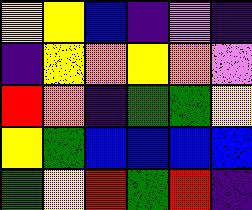[["yellow", "yellow", "blue", "indigo", "violet", "indigo"], ["indigo", "yellow", "orange", "yellow", "orange", "violet"], ["red", "orange", "indigo", "green", "green", "yellow"], ["yellow", "green", "blue", "blue", "blue", "blue"], ["green", "yellow", "red", "green", "red", "indigo"]]